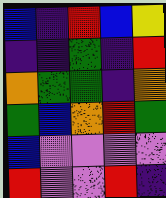[["blue", "indigo", "red", "blue", "yellow"], ["indigo", "indigo", "green", "indigo", "red"], ["orange", "green", "green", "indigo", "orange"], ["green", "blue", "orange", "red", "green"], ["blue", "violet", "violet", "violet", "violet"], ["red", "violet", "violet", "red", "indigo"]]